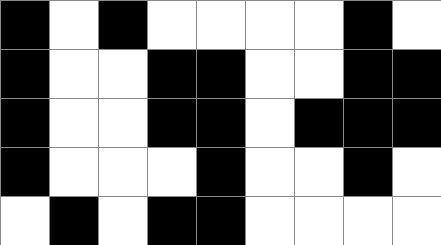[["black", "white", "black", "white", "white", "white", "white", "black", "white"], ["black", "white", "white", "black", "black", "white", "white", "black", "black"], ["black", "white", "white", "black", "black", "white", "black", "black", "black"], ["black", "white", "white", "white", "black", "white", "white", "black", "white"], ["white", "black", "white", "black", "black", "white", "white", "white", "white"]]